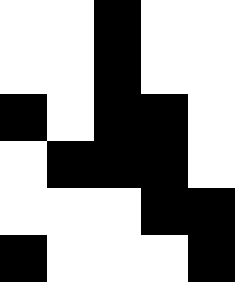[["white", "white", "black", "white", "white"], ["white", "white", "black", "white", "white"], ["black", "white", "black", "black", "white"], ["white", "black", "black", "black", "white"], ["white", "white", "white", "black", "black"], ["black", "white", "white", "white", "black"]]